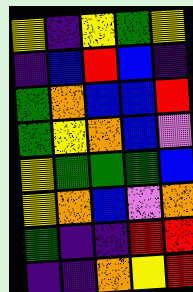[["yellow", "indigo", "yellow", "green", "yellow"], ["indigo", "blue", "red", "blue", "indigo"], ["green", "orange", "blue", "blue", "red"], ["green", "yellow", "orange", "blue", "violet"], ["yellow", "green", "green", "green", "blue"], ["yellow", "orange", "blue", "violet", "orange"], ["green", "indigo", "indigo", "red", "red"], ["indigo", "indigo", "orange", "yellow", "red"]]